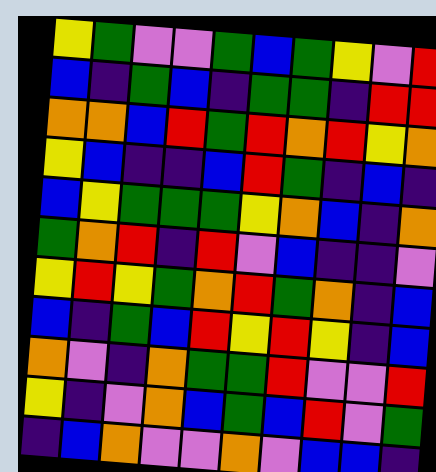[["yellow", "green", "violet", "violet", "green", "blue", "green", "yellow", "violet", "red"], ["blue", "indigo", "green", "blue", "indigo", "green", "green", "indigo", "red", "red"], ["orange", "orange", "blue", "red", "green", "red", "orange", "red", "yellow", "orange"], ["yellow", "blue", "indigo", "indigo", "blue", "red", "green", "indigo", "blue", "indigo"], ["blue", "yellow", "green", "green", "green", "yellow", "orange", "blue", "indigo", "orange"], ["green", "orange", "red", "indigo", "red", "violet", "blue", "indigo", "indigo", "violet"], ["yellow", "red", "yellow", "green", "orange", "red", "green", "orange", "indigo", "blue"], ["blue", "indigo", "green", "blue", "red", "yellow", "red", "yellow", "indigo", "blue"], ["orange", "violet", "indigo", "orange", "green", "green", "red", "violet", "violet", "red"], ["yellow", "indigo", "violet", "orange", "blue", "green", "blue", "red", "violet", "green"], ["indigo", "blue", "orange", "violet", "violet", "orange", "violet", "blue", "blue", "indigo"]]